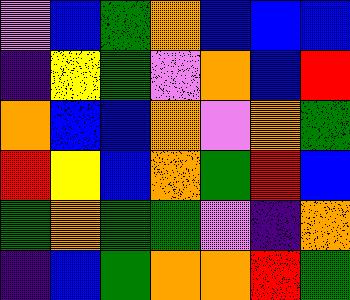[["violet", "blue", "green", "orange", "blue", "blue", "blue"], ["indigo", "yellow", "green", "violet", "orange", "blue", "red"], ["orange", "blue", "blue", "orange", "violet", "orange", "green"], ["red", "yellow", "blue", "orange", "green", "red", "blue"], ["green", "orange", "green", "green", "violet", "indigo", "orange"], ["indigo", "blue", "green", "orange", "orange", "red", "green"]]